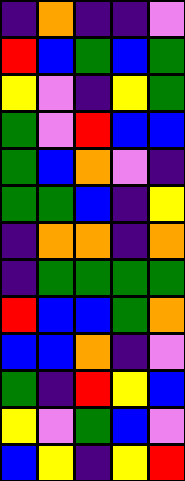[["indigo", "orange", "indigo", "indigo", "violet"], ["red", "blue", "green", "blue", "green"], ["yellow", "violet", "indigo", "yellow", "green"], ["green", "violet", "red", "blue", "blue"], ["green", "blue", "orange", "violet", "indigo"], ["green", "green", "blue", "indigo", "yellow"], ["indigo", "orange", "orange", "indigo", "orange"], ["indigo", "green", "green", "green", "green"], ["red", "blue", "blue", "green", "orange"], ["blue", "blue", "orange", "indigo", "violet"], ["green", "indigo", "red", "yellow", "blue"], ["yellow", "violet", "green", "blue", "violet"], ["blue", "yellow", "indigo", "yellow", "red"]]